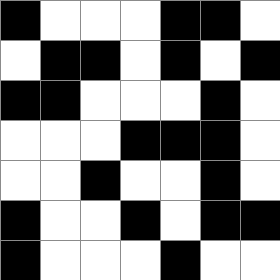[["black", "white", "white", "white", "black", "black", "white"], ["white", "black", "black", "white", "black", "white", "black"], ["black", "black", "white", "white", "white", "black", "white"], ["white", "white", "white", "black", "black", "black", "white"], ["white", "white", "black", "white", "white", "black", "white"], ["black", "white", "white", "black", "white", "black", "black"], ["black", "white", "white", "white", "black", "white", "white"]]